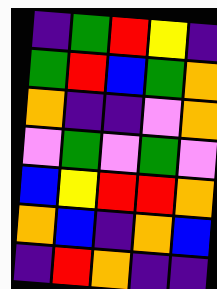[["indigo", "green", "red", "yellow", "indigo"], ["green", "red", "blue", "green", "orange"], ["orange", "indigo", "indigo", "violet", "orange"], ["violet", "green", "violet", "green", "violet"], ["blue", "yellow", "red", "red", "orange"], ["orange", "blue", "indigo", "orange", "blue"], ["indigo", "red", "orange", "indigo", "indigo"]]